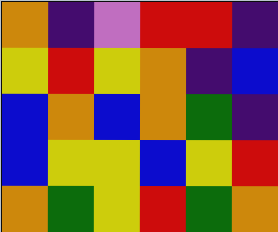[["orange", "indigo", "violet", "red", "red", "indigo"], ["yellow", "red", "yellow", "orange", "indigo", "blue"], ["blue", "orange", "blue", "orange", "green", "indigo"], ["blue", "yellow", "yellow", "blue", "yellow", "red"], ["orange", "green", "yellow", "red", "green", "orange"]]